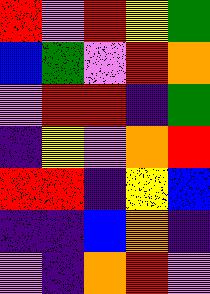[["red", "violet", "red", "yellow", "green"], ["blue", "green", "violet", "red", "orange"], ["violet", "red", "red", "indigo", "green"], ["indigo", "yellow", "violet", "orange", "red"], ["red", "red", "indigo", "yellow", "blue"], ["indigo", "indigo", "blue", "orange", "indigo"], ["violet", "indigo", "orange", "red", "violet"]]